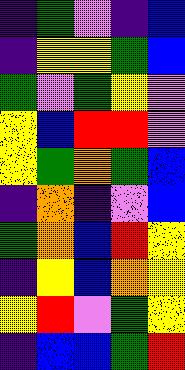[["indigo", "green", "violet", "indigo", "blue"], ["indigo", "yellow", "yellow", "green", "blue"], ["green", "violet", "green", "yellow", "violet"], ["yellow", "blue", "red", "red", "violet"], ["yellow", "green", "orange", "green", "blue"], ["indigo", "orange", "indigo", "violet", "blue"], ["green", "orange", "blue", "red", "yellow"], ["indigo", "yellow", "blue", "orange", "yellow"], ["yellow", "red", "violet", "green", "yellow"], ["indigo", "blue", "blue", "green", "red"]]